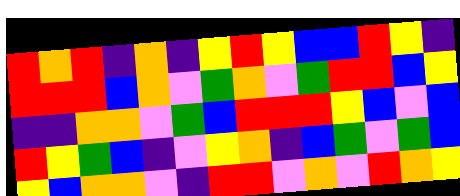[["red", "orange", "red", "indigo", "orange", "indigo", "yellow", "red", "yellow", "blue", "blue", "red", "yellow", "indigo"], ["red", "red", "red", "blue", "orange", "violet", "green", "orange", "violet", "green", "red", "red", "blue", "yellow"], ["indigo", "indigo", "orange", "orange", "violet", "green", "blue", "red", "red", "red", "yellow", "blue", "violet", "blue"], ["red", "yellow", "green", "blue", "indigo", "violet", "yellow", "orange", "indigo", "blue", "green", "violet", "green", "blue"], ["yellow", "blue", "orange", "orange", "violet", "indigo", "red", "red", "violet", "orange", "violet", "red", "orange", "yellow"]]